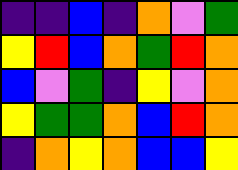[["indigo", "indigo", "blue", "indigo", "orange", "violet", "green"], ["yellow", "red", "blue", "orange", "green", "red", "orange"], ["blue", "violet", "green", "indigo", "yellow", "violet", "orange"], ["yellow", "green", "green", "orange", "blue", "red", "orange"], ["indigo", "orange", "yellow", "orange", "blue", "blue", "yellow"]]